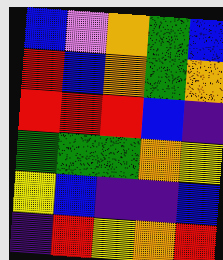[["blue", "violet", "orange", "green", "blue"], ["red", "blue", "orange", "green", "orange"], ["red", "red", "red", "blue", "indigo"], ["green", "green", "green", "orange", "yellow"], ["yellow", "blue", "indigo", "indigo", "blue"], ["indigo", "red", "yellow", "orange", "red"]]